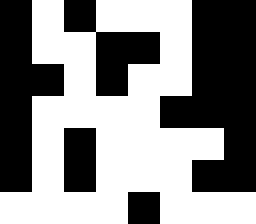[["black", "white", "black", "white", "white", "white", "black", "black"], ["black", "white", "white", "black", "black", "white", "black", "black"], ["black", "black", "white", "black", "white", "white", "black", "black"], ["black", "white", "white", "white", "white", "black", "black", "black"], ["black", "white", "black", "white", "white", "white", "white", "black"], ["black", "white", "black", "white", "white", "white", "black", "black"], ["white", "white", "white", "white", "black", "white", "white", "white"]]